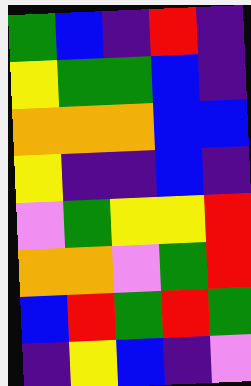[["green", "blue", "indigo", "red", "indigo"], ["yellow", "green", "green", "blue", "indigo"], ["orange", "orange", "orange", "blue", "blue"], ["yellow", "indigo", "indigo", "blue", "indigo"], ["violet", "green", "yellow", "yellow", "red"], ["orange", "orange", "violet", "green", "red"], ["blue", "red", "green", "red", "green"], ["indigo", "yellow", "blue", "indigo", "violet"]]